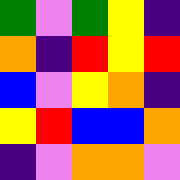[["green", "violet", "green", "yellow", "indigo"], ["orange", "indigo", "red", "yellow", "red"], ["blue", "violet", "yellow", "orange", "indigo"], ["yellow", "red", "blue", "blue", "orange"], ["indigo", "violet", "orange", "orange", "violet"]]